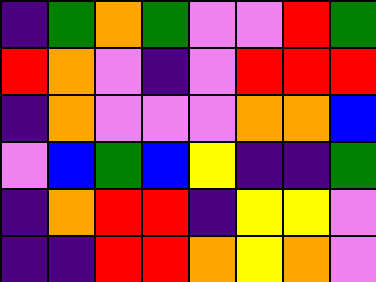[["indigo", "green", "orange", "green", "violet", "violet", "red", "green"], ["red", "orange", "violet", "indigo", "violet", "red", "red", "red"], ["indigo", "orange", "violet", "violet", "violet", "orange", "orange", "blue"], ["violet", "blue", "green", "blue", "yellow", "indigo", "indigo", "green"], ["indigo", "orange", "red", "red", "indigo", "yellow", "yellow", "violet"], ["indigo", "indigo", "red", "red", "orange", "yellow", "orange", "violet"]]